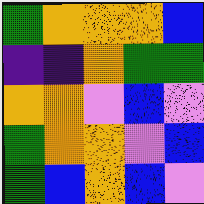[["green", "orange", "orange", "orange", "blue"], ["indigo", "indigo", "orange", "green", "green"], ["orange", "orange", "violet", "blue", "violet"], ["green", "orange", "orange", "violet", "blue"], ["green", "blue", "orange", "blue", "violet"]]